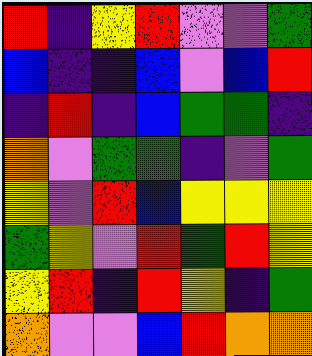[["red", "indigo", "yellow", "red", "violet", "violet", "green"], ["blue", "indigo", "indigo", "blue", "violet", "blue", "red"], ["indigo", "red", "indigo", "blue", "green", "green", "indigo"], ["orange", "violet", "green", "green", "indigo", "violet", "green"], ["yellow", "violet", "red", "blue", "yellow", "yellow", "yellow"], ["green", "yellow", "violet", "red", "green", "red", "yellow"], ["yellow", "red", "indigo", "red", "yellow", "indigo", "green"], ["orange", "violet", "violet", "blue", "red", "orange", "orange"]]